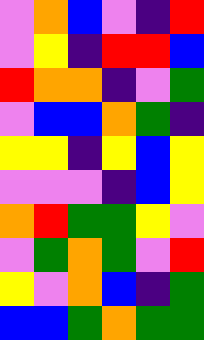[["violet", "orange", "blue", "violet", "indigo", "red"], ["violet", "yellow", "indigo", "red", "red", "blue"], ["red", "orange", "orange", "indigo", "violet", "green"], ["violet", "blue", "blue", "orange", "green", "indigo"], ["yellow", "yellow", "indigo", "yellow", "blue", "yellow"], ["violet", "violet", "violet", "indigo", "blue", "yellow"], ["orange", "red", "green", "green", "yellow", "violet"], ["violet", "green", "orange", "green", "violet", "red"], ["yellow", "violet", "orange", "blue", "indigo", "green"], ["blue", "blue", "green", "orange", "green", "green"]]